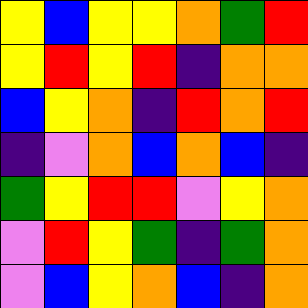[["yellow", "blue", "yellow", "yellow", "orange", "green", "red"], ["yellow", "red", "yellow", "red", "indigo", "orange", "orange"], ["blue", "yellow", "orange", "indigo", "red", "orange", "red"], ["indigo", "violet", "orange", "blue", "orange", "blue", "indigo"], ["green", "yellow", "red", "red", "violet", "yellow", "orange"], ["violet", "red", "yellow", "green", "indigo", "green", "orange"], ["violet", "blue", "yellow", "orange", "blue", "indigo", "orange"]]